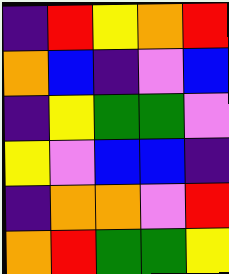[["indigo", "red", "yellow", "orange", "red"], ["orange", "blue", "indigo", "violet", "blue"], ["indigo", "yellow", "green", "green", "violet"], ["yellow", "violet", "blue", "blue", "indigo"], ["indigo", "orange", "orange", "violet", "red"], ["orange", "red", "green", "green", "yellow"]]